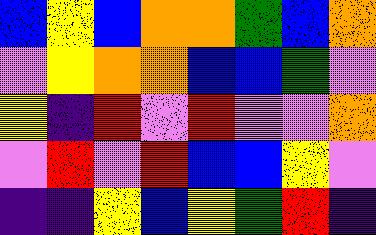[["blue", "yellow", "blue", "orange", "orange", "green", "blue", "orange"], ["violet", "yellow", "orange", "orange", "blue", "blue", "green", "violet"], ["yellow", "indigo", "red", "violet", "red", "violet", "violet", "orange"], ["violet", "red", "violet", "red", "blue", "blue", "yellow", "violet"], ["indigo", "indigo", "yellow", "blue", "yellow", "green", "red", "indigo"]]